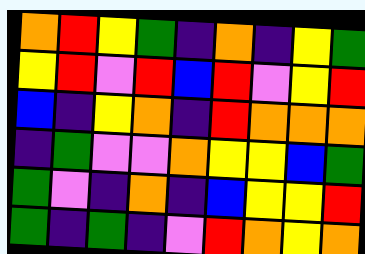[["orange", "red", "yellow", "green", "indigo", "orange", "indigo", "yellow", "green"], ["yellow", "red", "violet", "red", "blue", "red", "violet", "yellow", "red"], ["blue", "indigo", "yellow", "orange", "indigo", "red", "orange", "orange", "orange"], ["indigo", "green", "violet", "violet", "orange", "yellow", "yellow", "blue", "green"], ["green", "violet", "indigo", "orange", "indigo", "blue", "yellow", "yellow", "red"], ["green", "indigo", "green", "indigo", "violet", "red", "orange", "yellow", "orange"]]